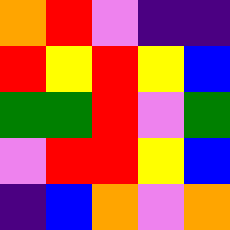[["orange", "red", "violet", "indigo", "indigo"], ["red", "yellow", "red", "yellow", "blue"], ["green", "green", "red", "violet", "green"], ["violet", "red", "red", "yellow", "blue"], ["indigo", "blue", "orange", "violet", "orange"]]